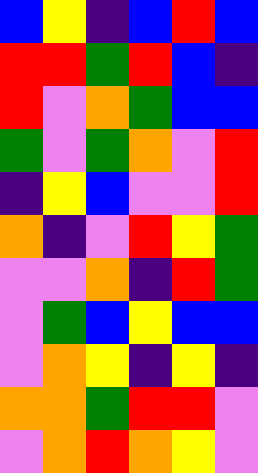[["blue", "yellow", "indigo", "blue", "red", "blue"], ["red", "red", "green", "red", "blue", "indigo"], ["red", "violet", "orange", "green", "blue", "blue"], ["green", "violet", "green", "orange", "violet", "red"], ["indigo", "yellow", "blue", "violet", "violet", "red"], ["orange", "indigo", "violet", "red", "yellow", "green"], ["violet", "violet", "orange", "indigo", "red", "green"], ["violet", "green", "blue", "yellow", "blue", "blue"], ["violet", "orange", "yellow", "indigo", "yellow", "indigo"], ["orange", "orange", "green", "red", "red", "violet"], ["violet", "orange", "red", "orange", "yellow", "violet"]]